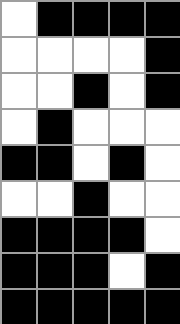[["white", "black", "black", "black", "black"], ["white", "white", "white", "white", "black"], ["white", "white", "black", "white", "black"], ["white", "black", "white", "white", "white"], ["black", "black", "white", "black", "white"], ["white", "white", "black", "white", "white"], ["black", "black", "black", "black", "white"], ["black", "black", "black", "white", "black"], ["black", "black", "black", "black", "black"]]